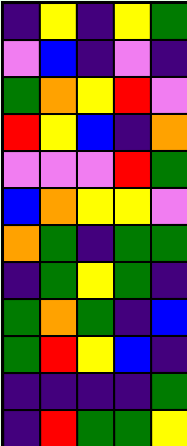[["indigo", "yellow", "indigo", "yellow", "green"], ["violet", "blue", "indigo", "violet", "indigo"], ["green", "orange", "yellow", "red", "violet"], ["red", "yellow", "blue", "indigo", "orange"], ["violet", "violet", "violet", "red", "green"], ["blue", "orange", "yellow", "yellow", "violet"], ["orange", "green", "indigo", "green", "green"], ["indigo", "green", "yellow", "green", "indigo"], ["green", "orange", "green", "indigo", "blue"], ["green", "red", "yellow", "blue", "indigo"], ["indigo", "indigo", "indigo", "indigo", "green"], ["indigo", "red", "green", "green", "yellow"]]